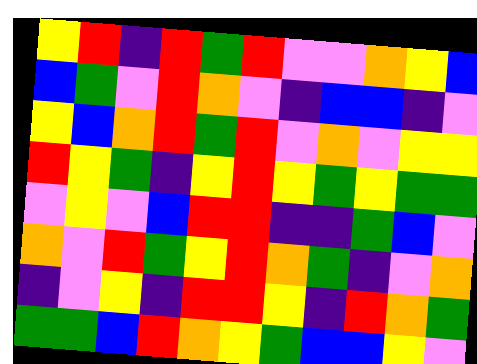[["yellow", "red", "indigo", "red", "green", "red", "violet", "violet", "orange", "yellow", "blue"], ["blue", "green", "violet", "red", "orange", "violet", "indigo", "blue", "blue", "indigo", "violet"], ["yellow", "blue", "orange", "red", "green", "red", "violet", "orange", "violet", "yellow", "yellow"], ["red", "yellow", "green", "indigo", "yellow", "red", "yellow", "green", "yellow", "green", "green"], ["violet", "yellow", "violet", "blue", "red", "red", "indigo", "indigo", "green", "blue", "violet"], ["orange", "violet", "red", "green", "yellow", "red", "orange", "green", "indigo", "violet", "orange"], ["indigo", "violet", "yellow", "indigo", "red", "red", "yellow", "indigo", "red", "orange", "green"], ["green", "green", "blue", "red", "orange", "yellow", "green", "blue", "blue", "yellow", "violet"]]